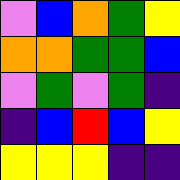[["violet", "blue", "orange", "green", "yellow"], ["orange", "orange", "green", "green", "blue"], ["violet", "green", "violet", "green", "indigo"], ["indigo", "blue", "red", "blue", "yellow"], ["yellow", "yellow", "yellow", "indigo", "indigo"]]